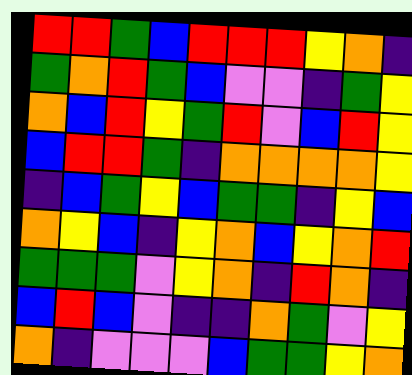[["red", "red", "green", "blue", "red", "red", "red", "yellow", "orange", "indigo"], ["green", "orange", "red", "green", "blue", "violet", "violet", "indigo", "green", "yellow"], ["orange", "blue", "red", "yellow", "green", "red", "violet", "blue", "red", "yellow"], ["blue", "red", "red", "green", "indigo", "orange", "orange", "orange", "orange", "yellow"], ["indigo", "blue", "green", "yellow", "blue", "green", "green", "indigo", "yellow", "blue"], ["orange", "yellow", "blue", "indigo", "yellow", "orange", "blue", "yellow", "orange", "red"], ["green", "green", "green", "violet", "yellow", "orange", "indigo", "red", "orange", "indigo"], ["blue", "red", "blue", "violet", "indigo", "indigo", "orange", "green", "violet", "yellow"], ["orange", "indigo", "violet", "violet", "violet", "blue", "green", "green", "yellow", "orange"]]